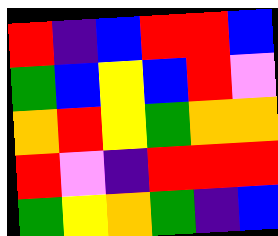[["red", "indigo", "blue", "red", "red", "blue"], ["green", "blue", "yellow", "blue", "red", "violet"], ["orange", "red", "yellow", "green", "orange", "orange"], ["red", "violet", "indigo", "red", "red", "red"], ["green", "yellow", "orange", "green", "indigo", "blue"]]